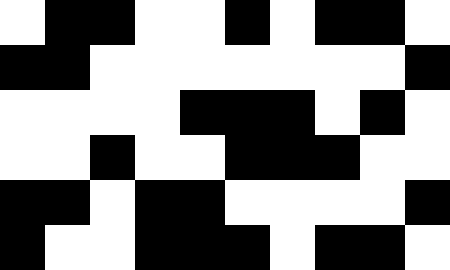[["white", "black", "black", "white", "white", "black", "white", "black", "black", "white"], ["black", "black", "white", "white", "white", "white", "white", "white", "white", "black"], ["white", "white", "white", "white", "black", "black", "black", "white", "black", "white"], ["white", "white", "black", "white", "white", "black", "black", "black", "white", "white"], ["black", "black", "white", "black", "black", "white", "white", "white", "white", "black"], ["black", "white", "white", "black", "black", "black", "white", "black", "black", "white"]]